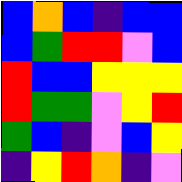[["blue", "orange", "blue", "indigo", "blue", "blue"], ["blue", "green", "red", "red", "violet", "blue"], ["red", "blue", "blue", "yellow", "yellow", "yellow"], ["red", "green", "green", "violet", "yellow", "red"], ["green", "blue", "indigo", "violet", "blue", "yellow"], ["indigo", "yellow", "red", "orange", "indigo", "violet"]]